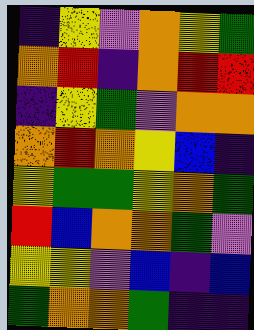[["indigo", "yellow", "violet", "orange", "yellow", "green"], ["orange", "red", "indigo", "orange", "red", "red"], ["indigo", "yellow", "green", "violet", "orange", "orange"], ["orange", "red", "orange", "yellow", "blue", "indigo"], ["yellow", "green", "green", "yellow", "orange", "green"], ["red", "blue", "orange", "orange", "green", "violet"], ["yellow", "yellow", "violet", "blue", "indigo", "blue"], ["green", "orange", "orange", "green", "indigo", "indigo"]]